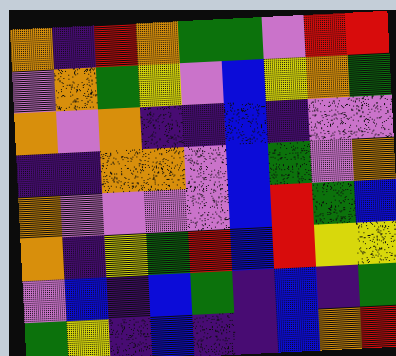[["orange", "indigo", "red", "orange", "green", "green", "violet", "red", "red"], ["violet", "orange", "green", "yellow", "violet", "blue", "yellow", "orange", "green"], ["orange", "violet", "orange", "indigo", "indigo", "blue", "indigo", "violet", "violet"], ["indigo", "indigo", "orange", "orange", "violet", "blue", "green", "violet", "orange"], ["orange", "violet", "violet", "violet", "violet", "blue", "red", "green", "blue"], ["orange", "indigo", "yellow", "green", "red", "blue", "red", "yellow", "yellow"], ["violet", "blue", "indigo", "blue", "green", "indigo", "blue", "indigo", "green"], ["green", "yellow", "indigo", "blue", "indigo", "indigo", "blue", "orange", "red"]]